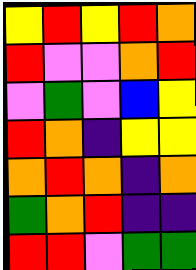[["yellow", "red", "yellow", "red", "orange"], ["red", "violet", "violet", "orange", "red"], ["violet", "green", "violet", "blue", "yellow"], ["red", "orange", "indigo", "yellow", "yellow"], ["orange", "red", "orange", "indigo", "orange"], ["green", "orange", "red", "indigo", "indigo"], ["red", "red", "violet", "green", "green"]]